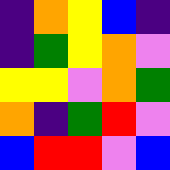[["indigo", "orange", "yellow", "blue", "indigo"], ["indigo", "green", "yellow", "orange", "violet"], ["yellow", "yellow", "violet", "orange", "green"], ["orange", "indigo", "green", "red", "violet"], ["blue", "red", "red", "violet", "blue"]]